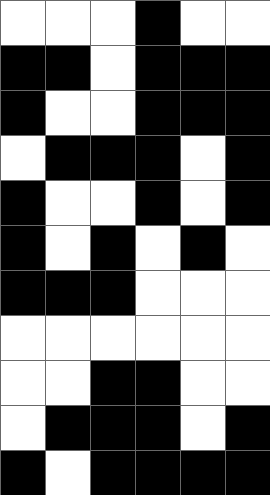[["white", "white", "white", "black", "white", "white"], ["black", "black", "white", "black", "black", "black"], ["black", "white", "white", "black", "black", "black"], ["white", "black", "black", "black", "white", "black"], ["black", "white", "white", "black", "white", "black"], ["black", "white", "black", "white", "black", "white"], ["black", "black", "black", "white", "white", "white"], ["white", "white", "white", "white", "white", "white"], ["white", "white", "black", "black", "white", "white"], ["white", "black", "black", "black", "white", "black"], ["black", "white", "black", "black", "black", "black"]]